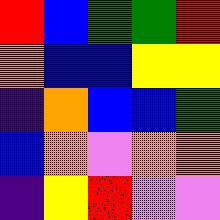[["red", "blue", "green", "green", "red"], ["orange", "blue", "blue", "yellow", "yellow"], ["indigo", "orange", "blue", "blue", "green"], ["blue", "orange", "violet", "orange", "orange"], ["indigo", "yellow", "red", "violet", "violet"]]